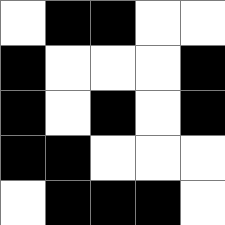[["white", "black", "black", "white", "white"], ["black", "white", "white", "white", "black"], ["black", "white", "black", "white", "black"], ["black", "black", "white", "white", "white"], ["white", "black", "black", "black", "white"]]